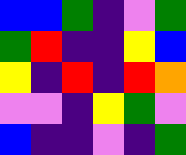[["blue", "blue", "green", "indigo", "violet", "green"], ["green", "red", "indigo", "indigo", "yellow", "blue"], ["yellow", "indigo", "red", "indigo", "red", "orange"], ["violet", "violet", "indigo", "yellow", "green", "violet"], ["blue", "indigo", "indigo", "violet", "indigo", "green"]]